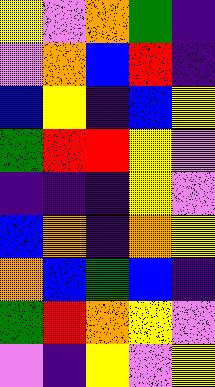[["yellow", "violet", "orange", "green", "indigo"], ["violet", "orange", "blue", "red", "indigo"], ["blue", "yellow", "indigo", "blue", "yellow"], ["green", "red", "red", "yellow", "violet"], ["indigo", "indigo", "indigo", "yellow", "violet"], ["blue", "orange", "indigo", "orange", "yellow"], ["orange", "blue", "green", "blue", "indigo"], ["green", "red", "orange", "yellow", "violet"], ["violet", "indigo", "yellow", "violet", "yellow"]]